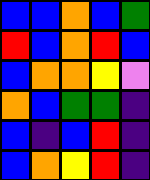[["blue", "blue", "orange", "blue", "green"], ["red", "blue", "orange", "red", "blue"], ["blue", "orange", "orange", "yellow", "violet"], ["orange", "blue", "green", "green", "indigo"], ["blue", "indigo", "blue", "red", "indigo"], ["blue", "orange", "yellow", "red", "indigo"]]